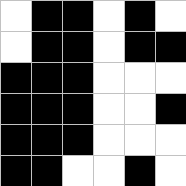[["white", "black", "black", "white", "black", "white"], ["white", "black", "black", "white", "black", "black"], ["black", "black", "black", "white", "white", "white"], ["black", "black", "black", "white", "white", "black"], ["black", "black", "black", "white", "white", "white"], ["black", "black", "white", "white", "black", "white"]]